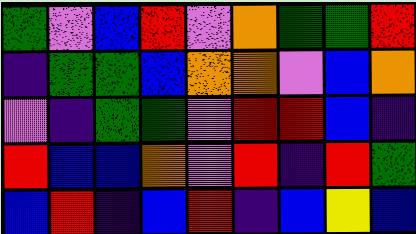[["green", "violet", "blue", "red", "violet", "orange", "green", "green", "red"], ["indigo", "green", "green", "blue", "orange", "orange", "violet", "blue", "orange"], ["violet", "indigo", "green", "green", "violet", "red", "red", "blue", "indigo"], ["red", "blue", "blue", "orange", "violet", "red", "indigo", "red", "green"], ["blue", "red", "indigo", "blue", "red", "indigo", "blue", "yellow", "blue"]]